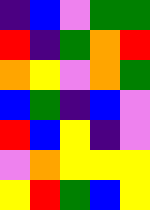[["indigo", "blue", "violet", "green", "green"], ["red", "indigo", "green", "orange", "red"], ["orange", "yellow", "violet", "orange", "green"], ["blue", "green", "indigo", "blue", "violet"], ["red", "blue", "yellow", "indigo", "violet"], ["violet", "orange", "yellow", "yellow", "yellow"], ["yellow", "red", "green", "blue", "yellow"]]